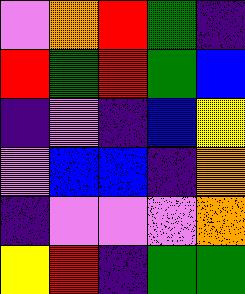[["violet", "orange", "red", "green", "indigo"], ["red", "green", "red", "green", "blue"], ["indigo", "violet", "indigo", "blue", "yellow"], ["violet", "blue", "blue", "indigo", "orange"], ["indigo", "violet", "violet", "violet", "orange"], ["yellow", "red", "indigo", "green", "green"]]